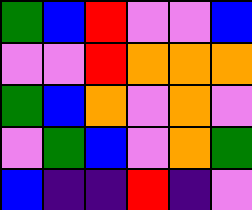[["green", "blue", "red", "violet", "violet", "blue"], ["violet", "violet", "red", "orange", "orange", "orange"], ["green", "blue", "orange", "violet", "orange", "violet"], ["violet", "green", "blue", "violet", "orange", "green"], ["blue", "indigo", "indigo", "red", "indigo", "violet"]]